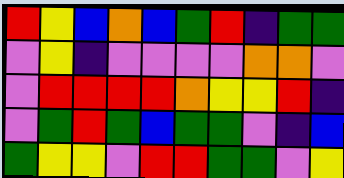[["red", "yellow", "blue", "orange", "blue", "green", "red", "indigo", "green", "green"], ["violet", "yellow", "indigo", "violet", "violet", "violet", "violet", "orange", "orange", "violet"], ["violet", "red", "red", "red", "red", "orange", "yellow", "yellow", "red", "indigo"], ["violet", "green", "red", "green", "blue", "green", "green", "violet", "indigo", "blue"], ["green", "yellow", "yellow", "violet", "red", "red", "green", "green", "violet", "yellow"]]